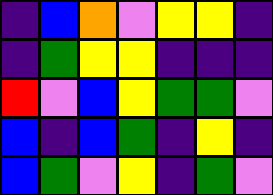[["indigo", "blue", "orange", "violet", "yellow", "yellow", "indigo"], ["indigo", "green", "yellow", "yellow", "indigo", "indigo", "indigo"], ["red", "violet", "blue", "yellow", "green", "green", "violet"], ["blue", "indigo", "blue", "green", "indigo", "yellow", "indigo"], ["blue", "green", "violet", "yellow", "indigo", "green", "violet"]]